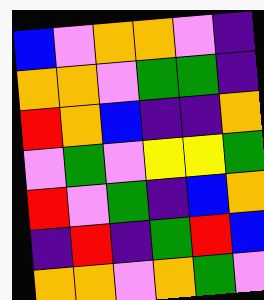[["blue", "violet", "orange", "orange", "violet", "indigo"], ["orange", "orange", "violet", "green", "green", "indigo"], ["red", "orange", "blue", "indigo", "indigo", "orange"], ["violet", "green", "violet", "yellow", "yellow", "green"], ["red", "violet", "green", "indigo", "blue", "orange"], ["indigo", "red", "indigo", "green", "red", "blue"], ["orange", "orange", "violet", "orange", "green", "violet"]]